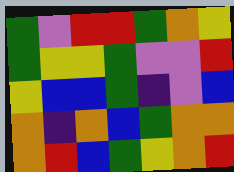[["green", "violet", "red", "red", "green", "orange", "yellow"], ["green", "yellow", "yellow", "green", "violet", "violet", "red"], ["yellow", "blue", "blue", "green", "indigo", "violet", "blue"], ["orange", "indigo", "orange", "blue", "green", "orange", "orange"], ["orange", "red", "blue", "green", "yellow", "orange", "red"]]